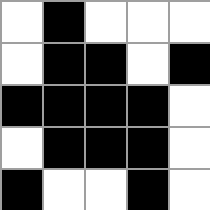[["white", "black", "white", "white", "white"], ["white", "black", "black", "white", "black"], ["black", "black", "black", "black", "white"], ["white", "black", "black", "black", "white"], ["black", "white", "white", "black", "white"]]